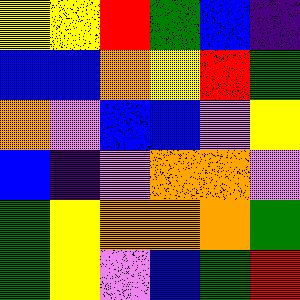[["yellow", "yellow", "red", "green", "blue", "indigo"], ["blue", "blue", "orange", "yellow", "red", "green"], ["orange", "violet", "blue", "blue", "violet", "yellow"], ["blue", "indigo", "violet", "orange", "orange", "violet"], ["green", "yellow", "orange", "orange", "orange", "green"], ["green", "yellow", "violet", "blue", "green", "red"]]